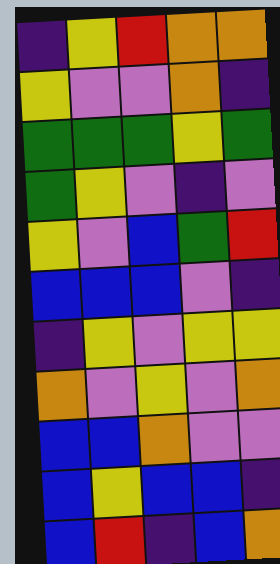[["indigo", "yellow", "red", "orange", "orange"], ["yellow", "violet", "violet", "orange", "indigo"], ["green", "green", "green", "yellow", "green"], ["green", "yellow", "violet", "indigo", "violet"], ["yellow", "violet", "blue", "green", "red"], ["blue", "blue", "blue", "violet", "indigo"], ["indigo", "yellow", "violet", "yellow", "yellow"], ["orange", "violet", "yellow", "violet", "orange"], ["blue", "blue", "orange", "violet", "violet"], ["blue", "yellow", "blue", "blue", "indigo"], ["blue", "red", "indigo", "blue", "orange"]]